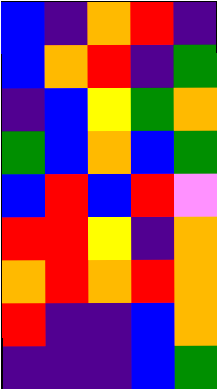[["blue", "indigo", "orange", "red", "indigo"], ["blue", "orange", "red", "indigo", "green"], ["indigo", "blue", "yellow", "green", "orange"], ["green", "blue", "orange", "blue", "green"], ["blue", "red", "blue", "red", "violet"], ["red", "red", "yellow", "indigo", "orange"], ["orange", "red", "orange", "red", "orange"], ["red", "indigo", "indigo", "blue", "orange"], ["indigo", "indigo", "indigo", "blue", "green"]]